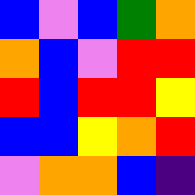[["blue", "violet", "blue", "green", "orange"], ["orange", "blue", "violet", "red", "red"], ["red", "blue", "red", "red", "yellow"], ["blue", "blue", "yellow", "orange", "red"], ["violet", "orange", "orange", "blue", "indigo"]]